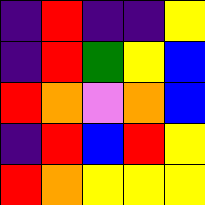[["indigo", "red", "indigo", "indigo", "yellow"], ["indigo", "red", "green", "yellow", "blue"], ["red", "orange", "violet", "orange", "blue"], ["indigo", "red", "blue", "red", "yellow"], ["red", "orange", "yellow", "yellow", "yellow"]]